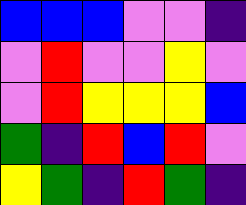[["blue", "blue", "blue", "violet", "violet", "indigo"], ["violet", "red", "violet", "violet", "yellow", "violet"], ["violet", "red", "yellow", "yellow", "yellow", "blue"], ["green", "indigo", "red", "blue", "red", "violet"], ["yellow", "green", "indigo", "red", "green", "indigo"]]